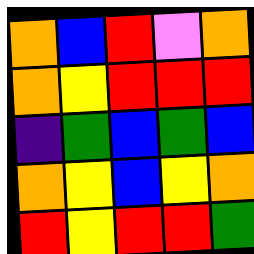[["orange", "blue", "red", "violet", "orange"], ["orange", "yellow", "red", "red", "red"], ["indigo", "green", "blue", "green", "blue"], ["orange", "yellow", "blue", "yellow", "orange"], ["red", "yellow", "red", "red", "green"]]